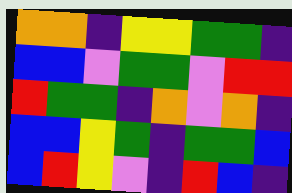[["orange", "orange", "indigo", "yellow", "yellow", "green", "green", "indigo"], ["blue", "blue", "violet", "green", "green", "violet", "red", "red"], ["red", "green", "green", "indigo", "orange", "violet", "orange", "indigo"], ["blue", "blue", "yellow", "green", "indigo", "green", "green", "blue"], ["blue", "red", "yellow", "violet", "indigo", "red", "blue", "indigo"]]